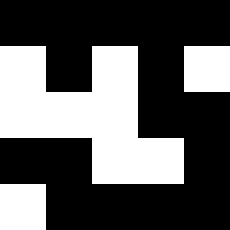[["black", "black", "black", "black", "black"], ["white", "black", "white", "black", "white"], ["white", "white", "white", "black", "black"], ["black", "black", "white", "white", "black"], ["white", "black", "black", "black", "black"]]